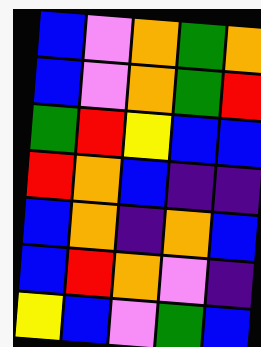[["blue", "violet", "orange", "green", "orange"], ["blue", "violet", "orange", "green", "red"], ["green", "red", "yellow", "blue", "blue"], ["red", "orange", "blue", "indigo", "indigo"], ["blue", "orange", "indigo", "orange", "blue"], ["blue", "red", "orange", "violet", "indigo"], ["yellow", "blue", "violet", "green", "blue"]]